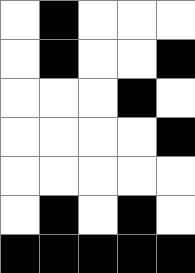[["white", "black", "white", "white", "white"], ["white", "black", "white", "white", "black"], ["white", "white", "white", "black", "white"], ["white", "white", "white", "white", "black"], ["white", "white", "white", "white", "white"], ["white", "black", "white", "black", "white"], ["black", "black", "black", "black", "black"]]